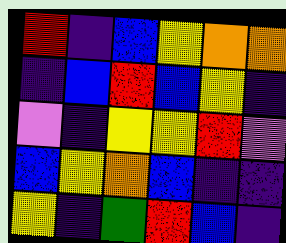[["red", "indigo", "blue", "yellow", "orange", "orange"], ["indigo", "blue", "red", "blue", "yellow", "indigo"], ["violet", "indigo", "yellow", "yellow", "red", "violet"], ["blue", "yellow", "orange", "blue", "indigo", "indigo"], ["yellow", "indigo", "green", "red", "blue", "indigo"]]